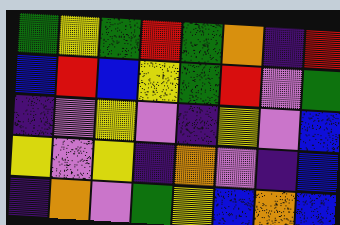[["green", "yellow", "green", "red", "green", "orange", "indigo", "red"], ["blue", "red", "blue", "yellow", "green", "red", "violet", "green"], ["indigo", "violet", "yellow", "violet", "indigo", "yellow", "violet", "blue"], ["yellow", "violet", "yellow", "indigo", "orange", "violet", "indigo", "blue"], ["indigo", "orange", "violet", "green", "yellow", "blue", "orange", "blue"]]